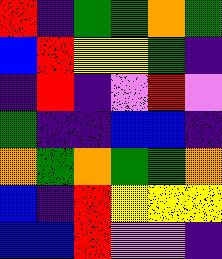[["red", "indigo", "green", "green", "orange", "green"], ["blue", "red", "yellow", "yellow", "green", "indigo"], ["indigo", "red", "indigo", "violet", "red", "violet"], ["green", "indigo", "indigo", "blue", "blue", "indigo"], ["orange", "green", "orange", "green", "green", "orange"], ["blue", "indigo", "red", "yellow", "yellow", "yellow"], ["blue", "blue", "red", "violet", "violet", "indigo"]]